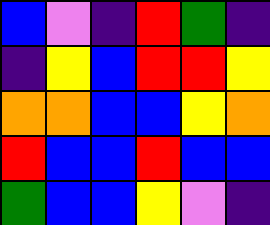[["blue", "violet", "indigo", "red", "green", "indigo"], ["indigo", "yellow", "blue", "red", "red", "yellow"], ["orange", "orange", "blue", "blue", "yellow", "orange"], ["red", "blue", "blue", "red", "blue", "blue"], ["green", "blue", "blue", "yellow", "violet", "indigo"]]